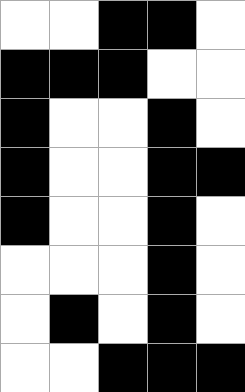[["white", "white", "black", "black", "white"], ["black", "black", "black", "white", "white"], ["black", "white", "white", "black", "white"], ["black", "white", "white", "black", "black"], ["black", "white", "white", "black", "white"], ["white", "white", "white", "black", "white"], ["white", "black", "white", "black", "white"], ["white", "white", "black", "black", "black"]]